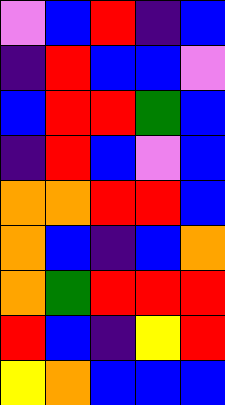[["violet", "blue", "red", "indigo", "blue"], ["indigo", "red", "blue", "blue", "violet"], ["blue", "red", "red", "green", "blue"], ["indigo", "red", "blue", "violet", "blue"], ["orange", "orange", "red", "red", "blue"], ["orange", "blue", "indigo", "blue", "orange"], ["orange", "green", "red", "red", "red"], ["red", "blue", "indigo", "yellow", "red"], ["yellow", "orange", "blue", "blue", "blue"]]